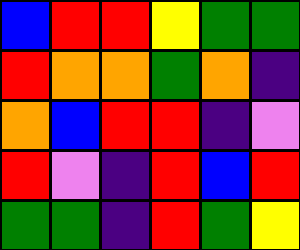[["blue", "red", "red", "yellow", "green", "green"], ["red", "orange", "orange", "green", "orange", "indigo"], ["orange", "blue", "red", "red", "indigo", "violet"], ["red", "violet", "indigo", "red", "blue", "red"], ["green", "green", "indigo", "red", "green", "yellow"]]